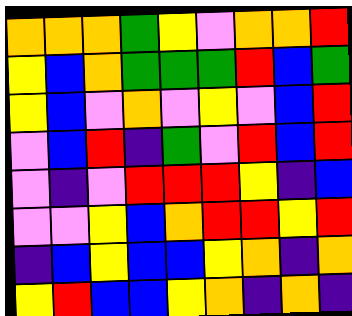[["orange", "orange", "orange", "green", "yellow", "violet", "orange", "orange", "red"], ["yellow", "blue", "orange", "green", "green", "green", "red", "blue", "green"], ["yellow", "blue", "violet", "orange", "violet", "yellow", "violet", "blue", "red"], ["violet", "blue", "red", "indigo", "green", "violet", "red", "blue", "red"], ["violet", "indigo", "violet", "red", "red", "red", "yellow", "indigo", "blue"], ["violet", "violet", "yellow", "blue", "orange", "red", "red", "yellow", "red"], ["indigo", "blue", "yellow", "blue", "blue", "yellow", "orange", "indigo", "orange"], ["yellow", "red", "blue", "blue", "yellow", "orange", "indigo", "orange", "indigo"]]